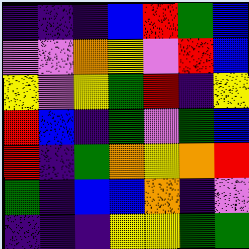[["indigo", "indigo", "indigo", "blue", "red", "green", "blue"], ["violet", "violet", "orange", "yellow", "violet", "red", "blue"], ["yellow", "violet", "yellow", "green", "red", "indigo", "yellow"], ["red", "blue", "indigo", "green", "violet", "green", "blue"], ["red", "indigo", "green", "orange", "yellow", "orange", "red"], ["green", "indigo", "blue", "blue", "orange", "indigo", "violet"], ["indigo", "indigo", "indigo", "yellow", "yellow", "green", "green"]]